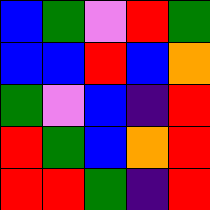[["blue", "green", "violet", "red", "green"], ["blue", "blue", "red", "blue", "orange"], ["green", "violet", "blue", "indigo", "red"], ["red", "green", "blue", "orange", "red"], ["red", "red", "green", "indigo", "red"]]